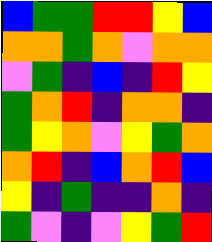[["blue", "green", "green", "red", "red", "yellow", "blue"], ["orange", "orange", "green", "orange", "violet", "orange", "orange"], ["violet", "green", "indigo", "blue", "indigo", "red", "yellow"], ["green", "orange", "red", "indigo", "orange", "orange", "indigo"], ["green", "yellow", "orange", "violet", "yellow", "green", "orange"], ["orange", "red", "indigo", "blue", "orange", "red", "blue"], ["yellow", "indigo", "green", "indigo", "indigo", "orange", "indigo"], ["green", "violet", "indigo", "violet", "yellow", "green", "red"]]